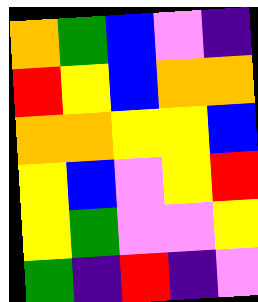[["orange", "green", "blue", "violet", "indigo"], ["red", "yellow", "blue", "orange", "orange"], ["orange", "orange", "yellow", "yellow", "blue"], ["yellow", "blue", "violet", "yellow", "red"], ["yellow", "green", "violet", "violet", "yellow"], ["green", "indigo", "red", "indigo", "violet"]]